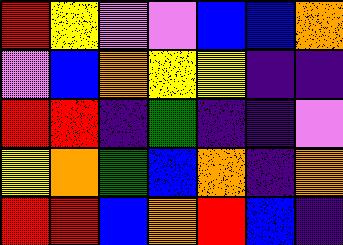[["red", "yellow", "violet", "violet", "blue", "blue", "orange"], ["violet", "blue", "orange", "yellow", "yellow", "indigo", "indigo"], ["red", "red", "indigo", "green", "indigo", "indigo", "violet"], ["yellow", "orange", "green", "blue", "orange", "indigo", "orange"], ["red", "red", "blue", "orange", "red", "blue", "indigo"]]